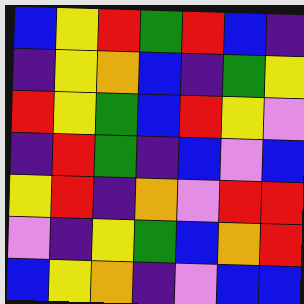[["blue", "yellow", "red", "green", "red", "blue", "indigo"], ["indigo", "yellow", "orange", "blue", "indigo", "green", "yellow"], ["red", "yellow", "green", "blue", "red", "yellow", "violet"], ["indigo", "red", "green", "indigo", "blue", "violet", "blue"], ["yellow", "red", "indigo", "orange", "violet", "red", "red"], ["violet", "indigo", "yellow", "green", "blue", "orange", "red"], ["blue", "yellow", "orange", "indigo", "violet", "blue", "blue"]]